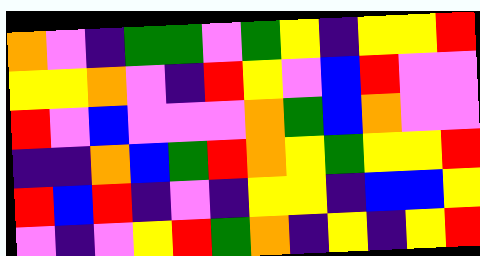[["orange", "violet", "indigo", "green", "green", "violet", "green", "yellow", "indigo", "yellow", "yellow", "red"], ["yellow", "yellow", "orange", "violet", "indigo", "red", "yellow", "violet", "blue", "red", "violet", "violet"], ["red", "violet", "blue", "violet", "violet", "violet", "orange", "green", "blue", "orange", "violet", "violet"], ["indigo", "indigo", "orange", "blue", "green", "red", "orange", "yellow", "green", "yellow", "yellow", "red"], ["red", "blue", "red", "indigo", "violet", "indigo", "yellow", "yellow", "indigo", "blue", "blue", "yellow"], ["violet", "indigo", "violet", "yellow", "red", "green", "orange", "indigo", "yellow", "indigo", "yellow", "red"]]